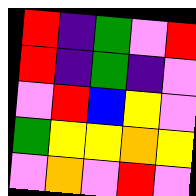[["red", "indigo", "green", "violet", "red"], ["red", "indigo", "green", "indigo", "violet"], ["violet", "red", "blue", "yellow", "violet"], ["green", "yellow", "yellow", "orange", "yellow"], ["violet", "orange", "violet", "red", "violet"]]